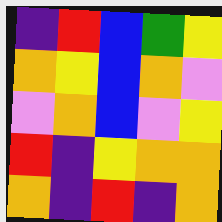[["indigo", "red", "blue", "green", "yellow"], ["orange", "yellow", "blue", "orange", "violet"], ["violet", "orange", "blue", "violet", "yellow"], ["red", "indigo", "yellow", "orange", "orange"], ["orange", "indigo", "red", "indigo", "orange"]]